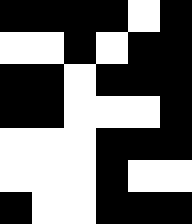[["black", "black", "black", "black", "white", "black"], ["white", "white", "black", "white", "black", "black"], ["black", "black", "white", "black", "black", "black"], ["black", "black", "white", "white", "white", "black"], ["white", "white", "white", "black", "black", "black"], ["white", "white", "white", "black", "white", "white"], ["black", "white", "white", "black", "black", "black"]]